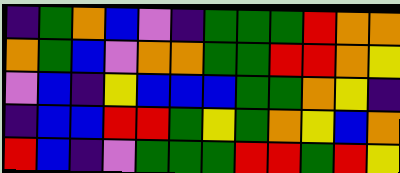[["indigo", "green", "orange", "blue", "violet", "indigo", "green", "green", "green", "red", "orange", "orange"], ["orange", "green", "blue", "violet", "orange", "orange", "green", "green", "red", "red", "orange", "yellow"], ["violet", "blue", "indigo", "yellow", "blue", "blue", "blue", "green", "green", "orange", "yellow", "indigo"], ["indigo", "blue", "blue", "red", "red", "green", "yellow", "green", "orange", "yellow", "blue", "orange"], ["red", "blue", "indigo", "violet", "green", "green", "green", "red", "red", "green", "red", "yellow"]]